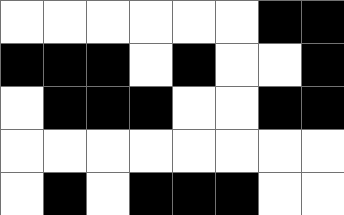[["white", "white", "white", "white", "white", "white", "black", "black"], ["black", "black", "black", "white", "black", "white", "white", "black"], ["white", "black", "black", "black", "white", "white", "black", "black"], ["white", "white", "white", "white", "white", "white", "white", "white"], ["white", "black", "white", "black", "black", "black", "white", "white"]]